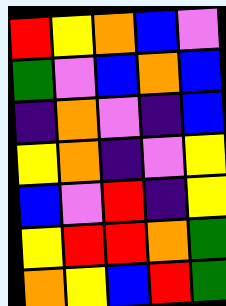[["red", "yellow", "orange", "blue", "violet"], ["green", "violet", "blue", "orange", "blue"], ["indigo", "orange", "violet", "indigo", "blue"], ["yellow", "orange", "indigo", "violet", "yellow"], ["blue", "violet", "red", "indigo", "yellow"], ["yellow", "red", "red", "orange", "green"], ["orange", "yellow", "blue", "red", "green"]]